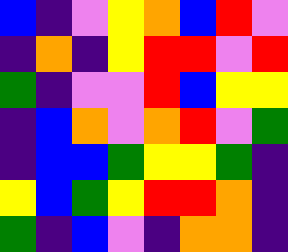[["blue", "indigo", "violet", "yellow", "orange", "blue", "red", "violet"], ["indigo", "orange", "indigo", "yellow", "red", "red", "violet", "red"], ["green", "indigo", "violet", "violet", "red", "blue", "yellow", "yellow"], ["indigo", "blue", "orange", "violet", "orange", "red", "violet", "green"], ["indigo", "blue", "blue", "green", "yellow", "yellow", "green", "indigo"], ["yellow", "blue", "green", "yellow", "red", "red", "orange", "indigo"], ["green", "indigo", "blue", "violet", "indigo", "orange", "orange", "indigo"]]